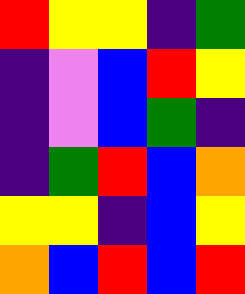[["red", "yellow", "yellow", "indigo", "green"], ["indigo", "violet", "blue", "red", "yellow"], ["indigo", "violet", "blue", "green", "indigo"], ["indigo", "green", "red", "blue", "orange"], ["yellow", "yellow", "indigo", "blue", "yellow"], ["orange", "blue", "red", "blue", "red"]]